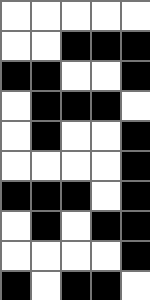[["white", "white", "white", "white", "white"], ["white", "white", "black", "black", "black"], ["black", "black", "white", "white", "black"], ["white", "black", "black", "black", "white"], ["white", "black", "white", "white", "black"], ["white", "white", "white", "white", "black"], ["black", "black", "black", "white", "black"], ["white", "black", "white", "black", "black"], ["white", "white", "white", "white", "black"], ["black", "white", "black", "black", "white"]]